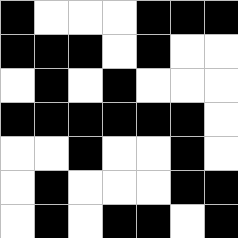[["black", "white", "white", "white", "black", "black", "black"], ["black", "black", "black", "white", "black", "white", "white"], ["white", "black", "white", "black", "white", "white", "white"], ["black", "black", "black", "black", "black", "black", "white"], ["white", "white", "black", "white", "white", "black", "white"], ["white", "black", "white", "white", "white", "black", "black"], ["white", "black", "white", "black", "black", "white", "black"]]